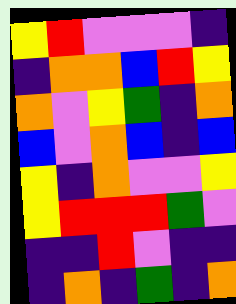[["yellow", "red", "violet", "violet", "violet", "indigo"], ["indigo", "orange", "orange", "blue", "red", "yellow"], ["orange", "violet", "yellow", "green", "indigo", "orange"], ["blue", "violet", "orange", "blue", "indigo", "blue"], ["yellow", "indigo", "orange", "violet", "violet", "yellow"], ["yellow", "red", "red", "red", "green", "violet"], ["indigo", "indigo", "red", "violet", "indigo", "indigo"], ["indigo", "orange", "indigo", "green", "indigo", "orange"]]